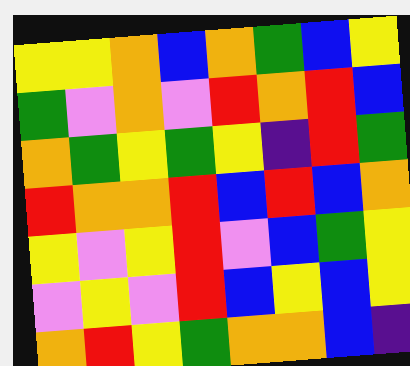[["yellow", "yellow", "orange", "blue", "orange", "green", "blue", "yellow"], ["green", "violet", "orange", "violet", "red", "orange", "red", "blue"], ["orange", "green", "yellow", "green", "yellow", "indigo", "red", "green"], ["red", "orange", "orange", "red", "blue", "red", "blue", "orange"], ["yellow", "violet", "yellow", "red", "violet", "blue", "green", "yellow"], ["violet", "yellow", "violet", "red", "blue", "yellow", "blue", "yellow"], ["orange", "red", "yellow", "green", "orange", "orange", "blue", "indigo"]]